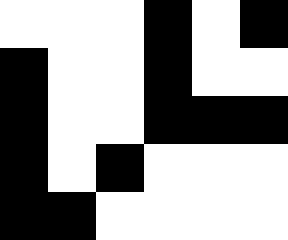[["white", "white", "white", "black", "white", "black"], ["black", "white", "white", "black", "white", "white"], ["black", "white", "white", "black", "black", "black"], ["black", "white", "black", "white", "white", "white"], ["black", "black", "white", "white", "white", "white"]]